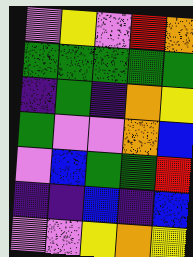[["violet", "yellow", "violet", "red", "orange"], ["green", "green", "green", "green", "green"], ["indigo", "green", "indigo", "orange", "yellow"], ["green", "violet", "violet", "orange", "blue"], ["violet", "blue", "green", "green", "red"], ["indigo", "indigo", "blue", "indigo", "blue"], ["violet", "violet", "yellow", "orange", "yellow"]]